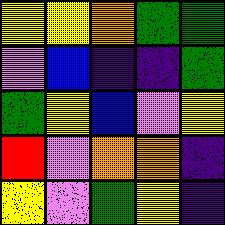[["yellow", "yellow", "orange", "green", "green"], ["violet", "blue", "indigo", "indigo", "green"], ["green", "yellow", "blue", "violet", "yellow"], ["red", "violet", "orange", "orange", "indigo"], ["yellow", "violet", "green", "yellow", "indigo"]]